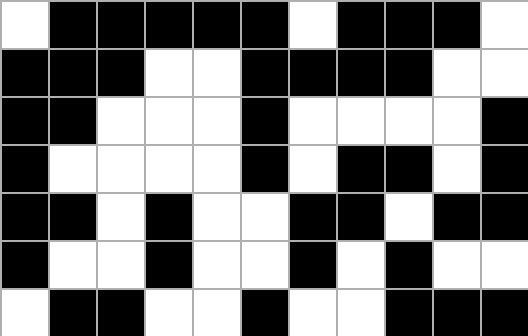[["white", "black", "black", "black", "black", "black", "white", "black", "black", "black", "white"], ["black", "black", "black", "white", "white", "black", "black", "black", "black", "white", "white"], ["black", "black", "white", "white", "white", "black", "white", "white", "white", "white", "black"], ["black", "white", "white", "white", "white", "black", "white", "black", "black", "white", "black"], ["black", "black", "white", "black", "white", "white", "black", "black", "white", "black", "black"], ["black", "white", "white", "black", "white", "white", "black", "white", "black", "white", "white"], ["white", "black", "black", "white", "white", "black", "white", "white", "black", "black", "black"]]